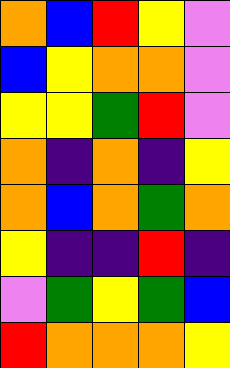[["orange", "blue", "red", "yellow", "violet"], ["blue", "yellow", "orange", "orange", "violet"], ["yellow", "yellow", "green", "red", "violet"], ["orange", "indigo", "orange", "indigo", "yellow"], ["orange", "blue", "orange", "green", "orange"], ["yellow", "indigo", "indigo", "red", "indigo"], ["violet", "green", "yellow", "green", "blue"], ["red", "orange", "orange", "orange", "yellow"]]